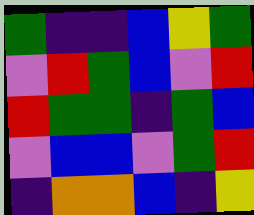[["green", "indigo", "indigo", "blue", "yellow", "green"], ["violet", "red", "green", "blue", "violet", "red"], ["red", "green", "green", "indigo", "green", "blue"], ["violet", "blue", "blue", "violet", "green", "red"], ["indigo", "orange", "orange", "blue", "indigo", "yellow"]]